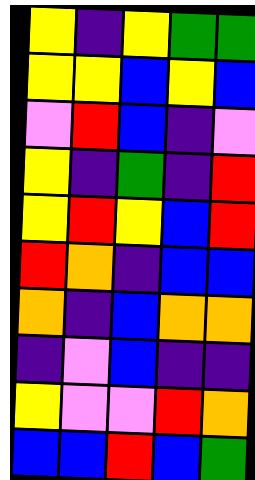[["yellow", "indigo", "yellow", "green", "green"], ["yellow", "yellow", "blue", "yellow", "blue"], ["violet", "red", "blue", "indigo", "violet"], ["yellow", "indigo", "green", "indigo", "red"], ["yellow", "red", "yellow", "blue", "red"], ["red", "orange", "indigo", "blue", "blue"], ["orange", "indigo", "blue", "orange", "orange"], ["indigo", "violet", "blue", "indigo", "indigo"], ["yellow", "violet", "violet", "red", "orange"], ["blue", "blue", "red", "blue", "green"]]